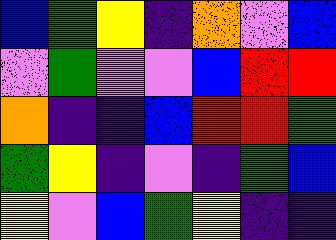[["blue", "green", "yellow", "indigo", "orange", "violet", "blue"], ["violet", "green", "violet", "violet", "blue", "red", "red"], ["orange", "indigo", "indigo", "blue", "red", "red", "green"], ["green", "yellow", "indigo", "violet", "indigo", "green", "blue"], ["yellow", "violet", "blue", "green", "yellow", "indigo", "indigo"]]